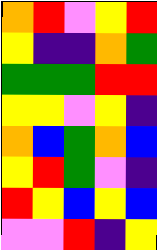[["orange", "red", "violet", "yellow", "red"], ["yellow", "indigo", "indigo", "orange", "green"], ["green", "green", "green", "red", "red"], ["yellow", "yellow", "violet", "yellow", "indigo"], ["orange", "blue", "green", "orange", "blue"], ["yellow", "red", "green", "violet", "indigo"], ["red", "yellow", "blue", "yellow", "blue"], ["violet", "violet", "red", "indigo", "yellow"]]